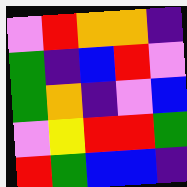[["violet", "red", "orange", "orange", "indigo"], ["green", "indigo", "blue", "red", "violet"], ["green", "orange", "indigo", "violet", "blue"], ["violet", "yellow", "red", "red", "green"], ["red", "green", "blue", "blue", "indigo"]]